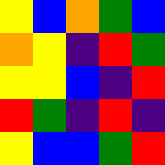[["yellow", "blue", "orange", "green", "blue"], ["orange", "yellow", "indigo", "red", "green"], ["yellow", "yellow", "blue", "indigo", "red"], ["red", "green", "indigo", "red", "indigo"], ["yellow", "blue", "blue", "green", "red"]]